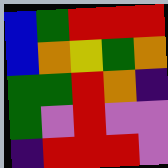[["blue", "green", "red", "red", "red"], ["blue", "orange", "yellow", "green", "orange"], ["green", "green", "red", "orange", "indigo"], ["green", "violet", "red", "violet", "violet"], ["indigo", "red", "red", "red", "violet"]]